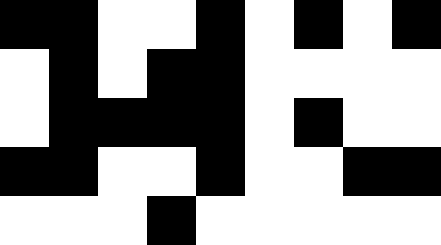[["black", "black", "white", "white", "black", "white", "black", "white", "black"], ["white", "black", "white", "black", "black", "white", "white", "white", "white"], ["white", "black", "black", "black", "black", "white", "black", "white", "white"], ["black", "black", "white", "white", "black", "white", "white", "black", "black"], ["white", "white", "white", "black", "white", "white", "white", "white", "white"]]